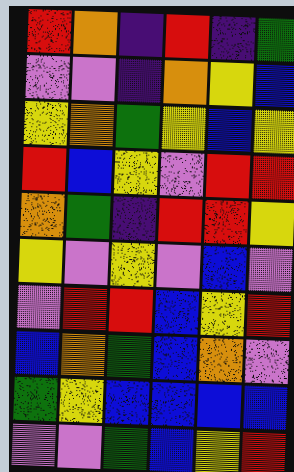[["red", "orange", "indigo", "red", "indigo", "green"], ["violet", "violet", "indigo", "orange", "yellow", "blue"], ["yellow", "orange", "green", "yellow", "blue", "yellow"], ["red", "blue", "yellow", "violet", "red", "red"], ["orange", "green", "indigo", "red", "red", "yellow"], ["yellow", "violet", "yellow", "violet", "blue", "violet"], ["violet", "red", "red", "blue", "yellow", "red"], ["blue", "orange", "green", "blue", "orange", "violet"], ["green", "yellow", "blue", "blue", "blue", "blue"], ["violet", "violet", "green", "blue", "yellow", "red"]]